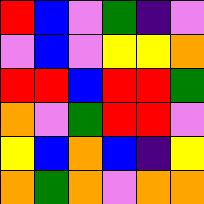[["red", "blue", "violet", "green", "indigo", "violet"], ["violet", "blue", "violet", "yellow", "yellow", "orange"], ["red", "red", "blue", "red", "red", "green"], ["orange", "violet", "green", "red", "red", "violet"], ["yellow", "blue", "orange", "blue", "indigo", "yellow"], ["orange", "green", "orange", "violet", "orange", "orange"]]